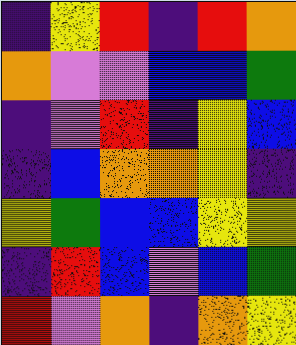[["indigo", "yellow", "red", "indigo", "red", "orange"], ["orange", "violet", "violet", "blue", "blue", "green"], ["indigo", "violet", "red", "indigo", "yellow", "blue"], ["indigo", "blue", "orange", "orange", "yellow", "indigo"], ["yellow", "green", "blue", "blue", "yellow", "yellow"], ["indigo", "red", "blue", "violet", "blue", "green"], ["red", "violet", "orange", "indigo", "orange", "yellow"]]